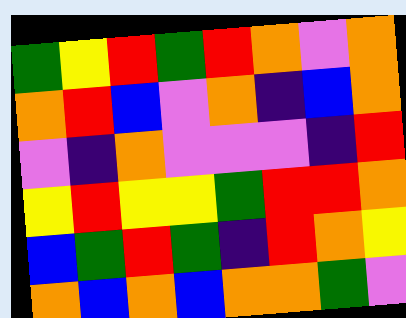[["green", "yellow", "red", "green", "red", "orange", "violet", "orange"], ["orange", "red", "blue", "violet", "orange", "indigo", "blue", "orange"], ["violet", "indigo", "orange", "violet", "violet", "violet", "indigo", "red"], ["yellow", "red", "yellow", "yellow", "green", "red", "red", "orange"], ["blue", "green", "red", "green", "indigo", "red", "orange", "yellow"], ["orange", "blue", "orange", "blue", "orange", "orange", "green", "violet"]]